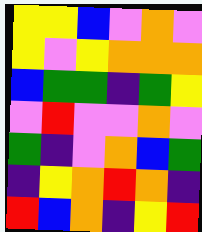[["yellow", "yellow", "blue", "violet", "orange", "violet"], ["yellow", "violet", "yellow", "orange", "orange", "orange"], ["blue", "green", "green", "indigo", "green", "yellow"], ["violet", "red", "violet", "violet", "orange", "violet"], ["green", "indigo", "violet", "orange", "blue", "green"], ["indigo", "yellow", "orange", "red", "orange", "indigo"], ["red", "blue", "orange", "indigo", "yellow", "red"]]